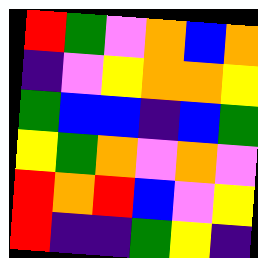[["red", "green", "violet", "orange", "blue", "orange"], ["indigo", "violet", "yellow", "orange", "orange", "yellow"], ["green", "blue", "blue", "indigo", "blue", "green"], ["yellow", "green", "orange", "violet", "orange", "violet"], ["red", "orange", "red", "blue", "violet", "yellow"], ["red", "indigo", "indigo", "green", "yellow", "indigo"]]